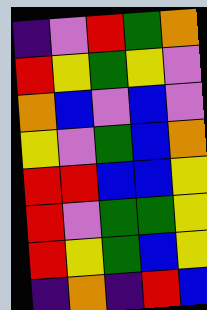[["indigo", "violet", "red", "green", "orange"], ["red", "yellow", "green", "yellow", "violet"], ["orange", "blue", "violet", "blue", "violet"], ["yellow", "violet", "green", "blue", "orange"], ["red", "red", "blue", "blue", "yellow"], ["red", "violet", "green", "green", "yellow"], ["red", "yellow", "green", "blue", "yellow"], ["indigo", "orange", "indigo", "red", "blue"]]